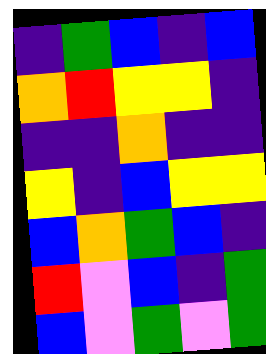[["indigo", "green", "blue", "indigo", "blue"], ["orange", "red", "yellow", "yellow", "indigo"], ["indigo", "indigo", "orange", "indigo", "indigo"], ["yellow", "indigo", "blue", "yellow", "yellow"], ["blue", "orange", "green", "blue", "indigo"], ["red", "violet", "blue", "indigo", "green"], ["blue", "violet", "green", "violet", "green"]]